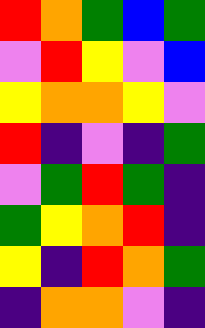[["red", "orange", "green", "blue", "green"], ["violet", "red", "yellow", "violet", "blue"], ["yellow", "orange", "orange", "yellow", "violet"], ["red", "indigo", "violet", "indigo", "green"], ["violet", "green", "red", "green", "indigo"], ["green", "yellow", "orange", "red", "indigo"], ["yellow", "indigo", "red", "orange", "green"], ["indigo", "orange", "orange", "violet", "indigo"]]